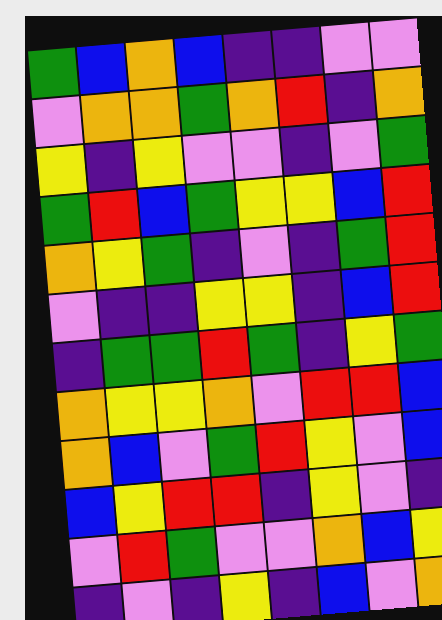[["green", "blue", "orange", "blue", "indigo", "indigo", "violet", "violet"], ["violet", "orange", "orange", "green", "orange", "red", "indigo", "orange"], ["yellow", "indigo", "yellow", "violet", "violet", "indigo", "violet", "green"], ["green", "red", "blue", "green", "yellow", "yellow", "blue", "red"], ["orange", "yellow", "green", "indigo", "violet", "indigo", "green", "red"], ["violet", "indigo", "indigo", "yellow", "yellow", "indigo", "blue", "red"], ["indigo", "green", "green", "red", "green", "indigo", "yellow", "green"], ["orange", "yellow", "yellow", "orange", "violet", "red", "red", "blue"], ["orange", "blue", "violet", "green", "red", "yellow", "violet", "blue"], ["blue", "yellow", "red", "red", "indigo", "yellow", "violet", "indigo"], ["violet", "red", "green", "violet", "violet", "orange", "blue", "yellow"], ["indigo", "violet", "indigo", "yellow", "indigo", "blue", "violet", "orange"]]